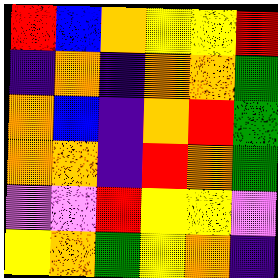[["red", "blue", "orange", "yellow", "yellow", "red"], ["indigo", "orange", "indigo", "orange", "orange", "green"], ["orange", "blue", "indigo", "orange", "red", "green"], ["orange", "orange", "indigo", "red", "orange", "green"], ["violet", "violet", "red", "yellow", "yellow", "violet"], ["yellow", "orange", "green", "yellow", "orange", "indigo"]]